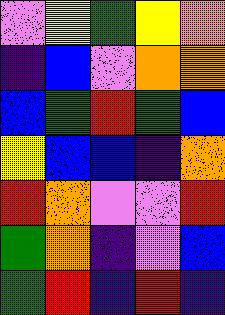[["violet", "yellow", "green", "yellow", "orange"], ["indigo", "blue", "violet", "orange", "orange"], ["blue", "green", "red", "green", "blue"], ["yellow", "blue", "blue", "indigo", "orange"], ["red", "orange", "violet", "violet", "red"], ["green", "orange", "indigo", "violet", "blue"], ["green", "red", "indigo", "red", "indigo"]]